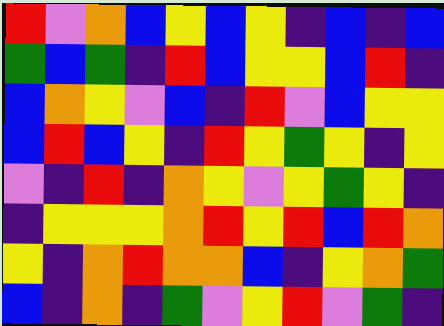[["red", "violet", "orange", "blue", "yellow", "blue", "yellow", "indigo", "blue", "indigo", "blue"], ["green", "blue", "green", "indigo", "red", "blue", "yellow", "yellow", "blue", "red", "indigo"], ["blue", "orange", "yellow", "violet", "blue", "indigo", "red", "violet", "blue", "yellow", "yellow"], ["blue", "red", "blue", "yellow", "indigo", "red", "yellow", "green", "yellow", "indigo", "yellow"], ["violet", "indigo", "red", "indigo", "orange", "yellow", "violet", "yellow", "green", "yellow", "indigo"], ["indigo", "yellow", "yellow", "yellow", "orange", "red", "yellow", "red", "blue", "red", "orange"], ["yellow", "indigo", "orange", "red", "orange", "orange", "blue", "indigo", "yellow", "orange", "green"], ["blue", "indigo", "orange", "indigo", "green", "violet", "yellow", "red", "violet", "green", "indigo"]]